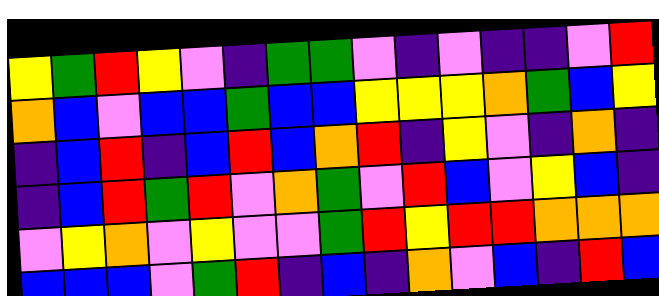[["yellow", "green", "red", "yellow", "violet", "indigo", "green", "green", "violet", "indigo", "violet", "indigo", "indigo", "violet", "red"], ["orange", "blue", "violet", "blue", "blue", "green", "blue", "blue", "yellow", "yellow", "yellow", "orange", "green", "blue", "yellow"], ["indigo", "blue", "red", "indigo", "blue", "red", "blue", "orange", "red", "indigo", "yellow", "violet", "indigo", "orange", "indigo"], ["indigo", "blue", "red", "green", "red", "violet", "orange", "green", "violet", "red", "blue", "violet", "yellow", "blue", "indigo"], ["violet", "yellow", "orange", "violet", "yellow", "violet", "violet", "green", "red", "yellow", "red", "red", "orange", "orange", "orange"], ["blue", "blue", "blue", "violet", "green", "red", "indigo", "blue", "indigo", "orange", "violet", "blue", "indigo", "red", "blue"]]